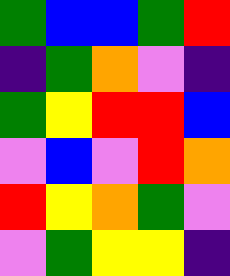[["green", "blue", "blue", "green", "red"], ["indigo", "green", "orange", "violet", "indigo"], ["green", "yellow", "red", "red", "blue"], ["violet", "blue", "violet", "red", "orange"], ["red", "yellow", "orange", "green", "violet"], ["violet", "green", "yellow", "yellow", "indigo"]]